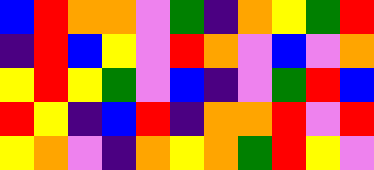[["blue", "red", "orange", "orange", "violet", "green", "indigo", "orange", "yellow", "green", "red"], ["indigo", "red", "blue", "yellow", "violet", "red", "orange", "violet", "blue", "violet", "orange"], ["yellow", "red", "yellow", "green", "violet", "blue", "indigo", "violet", "green", "red", "blue"], ["red", "yellow", "indigo", "blue", "red", "indigo", "orange", "orange", "red", "violet", "red"], ["yellow", "orange", "violet", "indigo", "orange", "yellow", "orange", "green", "red", "yellow", "violet"]]